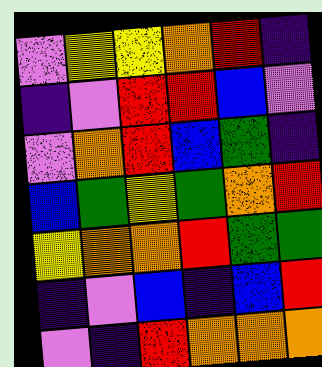[["violet", "yellow", "yellow", "orange", "red", "indigo"], ["indigo", "violet", "red", "red", "blue", "violet"], ["violet", "orange", "red", "blue", "green", "indigo"], ["blue", "green", "yellow", "green", "orange", "red"], ["yellow", "orange", "orange", "red", "green", "green"], ["indigo", "violet", "blue", "indigo", "blue", "red"], ["violet", "indigo", "red", "orange", "orange", "orange"]]